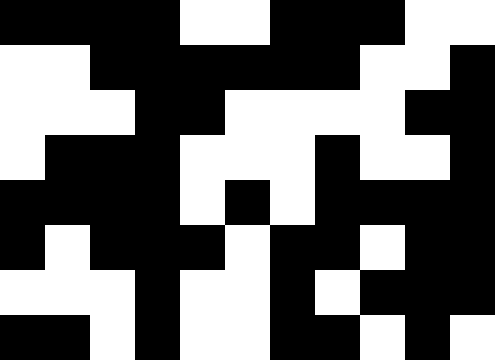[["black", "black", "black", "black", "white", "white", "black", "black", "black", "white", "white"], ["white", "white", "black", "black", "black", "black", "black", "black", "white", "white", "black"], ["white", "white", "white", "black", "black", "white", "white", "white", "white", "black", "black"], ["white", "black", "black", "black", "white", "white", "white", "black", "white", "white", "black"], ["black", "black", "black", "black", "white", "black", "white", "black", "black", "black", "black"], ["black", "white", "black", "black", "black", "white", "black", "black", "white", "black", "black"], ["white", "white", "white", "black", "white", "white", "black", "white", "black", "black", "black"], ["black", "black", "white", "black", "white", "white", "black", "black", "white", "black", "white"]]